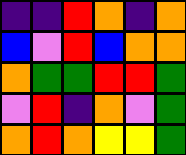[["indigo", "indigo", "red", "orange", "indigo", "orange"], ["blue", "violet", "red", "blue", "orange", "orange"], ["orange", "green", "green", "red", "red", "green"], ["violet", "red", "indigo", "orange", "violet", "green"], ["orange", "red", "orange", "yellow", "yellow", "green"]]